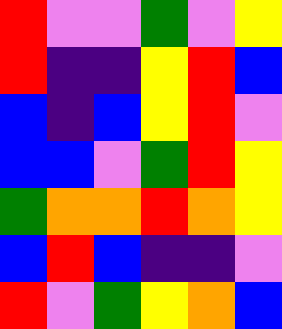[["red", "violet", "violet", "green", "violet", "yellow"], ["red", "indigo", "indigo", "yellow", "red", "blue"], ["blue", "indigo", "blue", "yellow", "red", "violet"], ["blue", "blue", "violet", "green", "red", "yellow"], ["green", "orange", "orange", "red", "orange", "yellow"], ["blue", "red", "blue", "indigo", "indigo", "violet"], ["red", "violet", "green", "yellow", "orange", "blue"]]